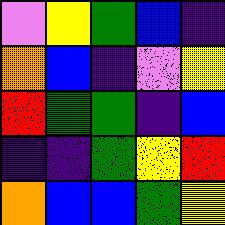[["violet", "yellow", "green", "blue", "indigo"], ["orange", "blue", "indigo", "violet", "yellow"], ["red", "green", "green", "indigo", "blue"], ["indigo", "indigo", "green", "yellow", "red"], ["orange", "blue", "blue", "green", "yellow"]]